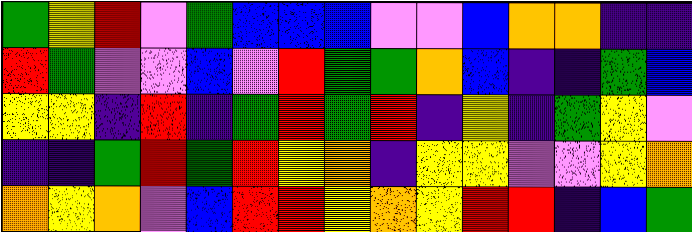[["green", "yellow", "red", "violet", "green", "blue", "blue", "blue", "violet", "violet", "blue", "orange", "orange", "indigo", "indigo"], ["red", "green", "violet", "violet", "blue", "violet", "red", "green", "green", "orange", "blue", "indigo", "indigo", "green", "blue"], ["yellow", "yellow", "indigo", "red", "indigo", "green", "red", "green", "red", "indigo", "yellow", "indigo", "green", "yellow", "violet"], ["indigo", "indigo", "green", "red", "green", "red", "yellow", "orange", "indigo", "yellow", "yellow", "violet", "violet", "yellow", "orange"], ["orange", "yellow", "orange", "violet", "blue", "red", "red", "yellow", "orange", "yellow", "red", "red", "indigo", "blue", "green"]]